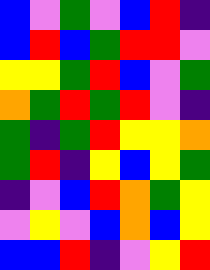[["blue", "violet", "green", "violet", "blue", "red", "indigo"], ["blue", "red", "blue", "green", "red", "red", "violet"], ["yellow", "yellow", "green", "red", "blue", "violet", "green"], ["orange", "green", "red", "green", "red", "violet", "indigo"], ["green", "indigo", "green", "red", "yellow", "yellow", "orange"], ["green", "red", "indigo", "yellow", "blue", "yellow", "green"], ["indigo", "violet", "blue", "red", "orange", "green", "yellow"], ["violet", "yellow", "violet", "blue", "orange", "blue", "yellow"], ["blue", "blue", "red", "indigo", "violet", "yellow", "red"]]